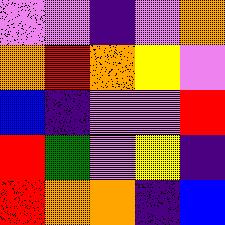[["violet", "violet", "indigo", "violet", "orange"], ["orange", "red", "orange", "yellow", "violet"], ["blue", "indigo", "violet", "violet", "red"], ["red", "green", "violet", "yellow", "indigo"], ["red", "orange", "orange", "indigo", "blue"]]